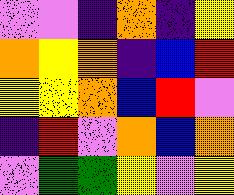[["violet", "violet", "indigo", "orange", "indigo", "yellow"], ["orange", "yellow", "orange", "indigo", "blue", "red"], ["yellow", "yellow", "orange", "blue", "red", "violet"], ["indigo", "red", "violet", "orange", "blue", "orange"], ["violet", "green", "green", "yellow", "violet", "yellow"]]